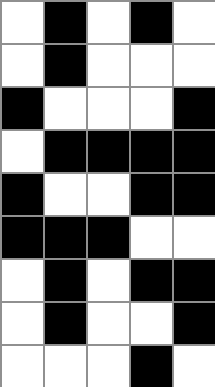[["white", "black", "white", "black", "white"], ["white", "black", "white", "white", "white"], ["black", "white", "white", "white", "black"], ["white", "black", "black", "black", "black"], ["black", "white", "white", "black", "black"], ["black", "black", "black", "white", "white"], ["white", "black", "white", "black", "black"], ["white", "black", "white", "white", "black"], ["white", "white", "white", "black", "white"]]